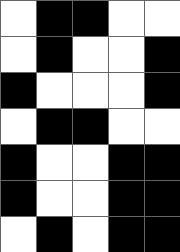[["white", "black", "black", "white", "white"], ["white", "black", "white", "white", "black"], ["black", "white", "white", "white", "black"], ["white", "black", "black", "white", "white"], ["black", "white", "white", "black", "black"], ["black", "white", "white", "black", "black"], ["white", "black", "white", "black", "black"]]